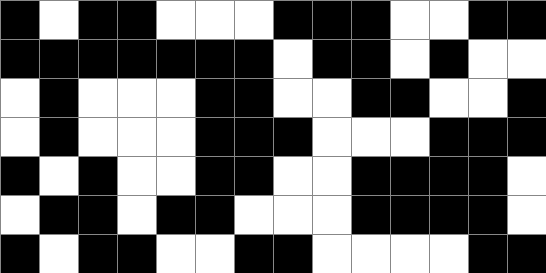[["black", "white", "black", "black", "white", "white", "white", "black", "black", "black", "white", "white", "black", "black"], ["black", "black", "black", "black", "black", "black", "black", "white", "black", "black", "white", "black", "white", "white"], ["white", "black", "white", "white", "white", "black", "black", "white", "white", "black", "black", "white", "white", "black"], ["white", "black", "white", "white", "white", "black", "black", "black", "white", "white", "white", "black", "black", "black"], ["black", "white", "black", "white", "white", "black", "black", "white", "white", "black", "black", "black", "black", "white"], ["white", "black", "black", "white", "black", "black", "white", "white", "white", "black", "black", "black", "black", "white"], ["black", "white", "black", "black", "white", "white", "black", "black", "white", "white", "white", "white", "black", "black"]]